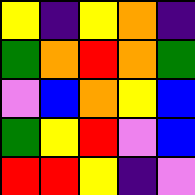[["yellow", "indigo", "yellow", "orange", "indigo"], ["green", "orange", "red", "orange", "green"], ["violet", "blue", "orange", "yellow", "blue"], ["green", "yellow", "red", "violet", "blue"], ["red", "red", "yellow", "indigo", "violet"]]